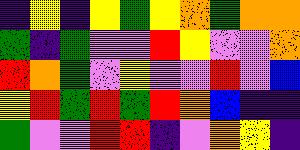[["indigo", "yellow", "indigo", "yellow", "green", "yellow", "orange", "green", "orange", "orange"], ["green", "indigo", "green", "violet", "violet", "red", "yellow", "violet", "violet", "orange"], ["red", "orange", "green", "violet", "yellow", "violet", "violet", "red", "violet", "blue"], ["yellow", "red", "green", "red", "green", "red", "orange", "blue", "indigo", "indigo"], ["green", "violet", "violet", "red", "red", "indigo", "violet", "orange", "yellow", "indigo"]]